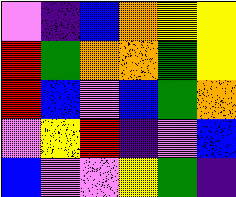[["violet", "indigo", "blue", "orange", "yellow", "yellow"], ["red", "green", "orange", "orange", "green", "yellow"], ["red", "blue", "violet", "blue", "green", "orange"], ["violet", "yellow", "red", "indigo", "violet", "blue"], ["blue", "violet", "violet", "yellow", "green", "indigo"]]